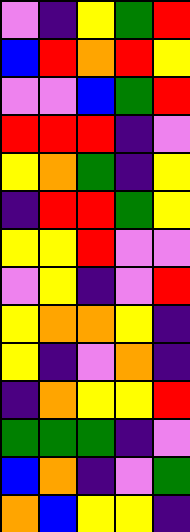[["violet", "indigo", "yellow", "green", "red"], ["blue", "red", "orange", "red", "yellow"], ["violet", "violet", "blue", "green", "red"], ["red", "red", "red", "indigo", "violet"], ["yellow", "orange", "green", "indigo", "yellow"], ["indigo", "red", "red", "green", "yellow"], ["yellow", "yellow", "red", "violet", "violet"], ["violet", "yellow", "indigo", "violet", "red"], ["yellow", "orange", "orange", "yellow", "indigo"], ["yellow", "indigo", "violet", "orange", "indigo"], ["indigo", "orange", "yellow", "yellow", "red"], ["green", "green", "green", "indigo", "violet"], ["blue", "orange", "indigo", "violet", "green"], ["orange", "blue", "yellow", "yellow", "indigo"]]